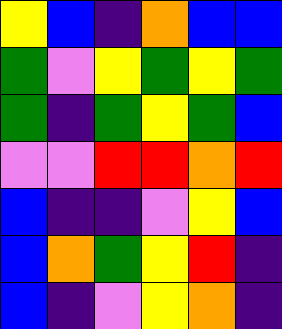[["yellow", "blue", "indigo", "orange", "blue", "blue"], ["green", "violet", "yellow", "green", "yellow", "green"], ["green", "indigo", "green", "yellow", "green", "blue"], ["violet", "violet", "red", "red", "orange", "red"], ["blue", "indigo", "indigo", "violet", "yellow", "blue"], ["blue", "orange", "green", "yellow", "red", "indigo"], ["blue", "indigo", "violet", "yellow", "orange", "indigo"]]